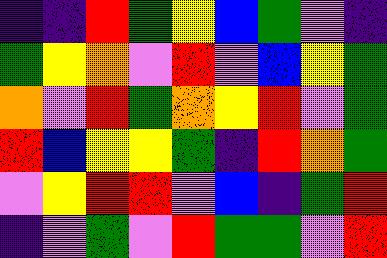[["indigo", "indigo", "red", "green", "yellow", "blue", "green", "violet", "indigo"], ["green", "yellow", "orange", "violet", "red", "violet", "blue", "yellow", "green"], ["orange", "violet", "red", "green", "orange", "yellow", "red", "violet", "green"], ["red", "blue", "yellow", "yellow", "green", "indigo", "red", "orange", "green"], ["violet", "yellow", "red", "red", "violet", "blue", "indigo", "green", "red"], ["indigo", "violet", "green", "violet", "red", "green", "green", "violet", "red"]]